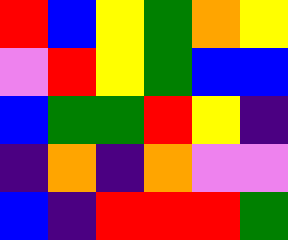[["red", "blue", "yellow", "green", "orange", "yellow"], ["violet", "red", "yellow", "green", "blue", "blue"], ["blue", "green", "green", "red", "yellow", "indigo"], ["indigo", "orange", "indigo", "orange", "violet", "violet"], ["blue", "indigo", "red", "red", "red", "green"]]